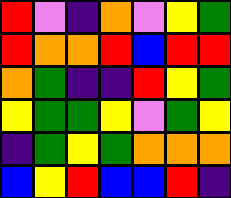[["red", "violet", "indigo", "orange", "violet", "yellow", "green"], ["red", "orange", "orange", "red", "blue", "red", "red"], ["orange", "green", "indigo", "indigo", "red", "yellow", "green"], ["yellow", "green", "green", "yellow", "violet", "green", "yellow"], ["indigo", "green", "yellow", "green", "orange", "orange", "orange"], ["blue", "yellow", "red", "blue", "blue", "red", "indigo"]]